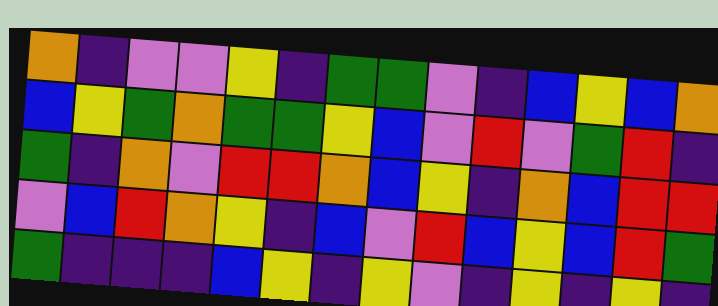[["orange", "indigo", "violet", "violet", "yellow", "indigo", "green", "green", "violet", "indigo", "blue", "yellow", "blue", "orange"], ["blue", "yellow", "green", "orange", "green", "green", "yellow", "blue", "violet", "red", "violet", "green", "red", "indigo"], ["green", "indigo", "orange", "violet", "red", "red", "orange", "blue", "yellow", "indigo", "orange", "blue", "red", "red"], ["violet", "blue", "red", "orange", "yellow", "indigo", "blue", "violet", "red", "blue", "yellow", "blue", "red", "green"], ["green", "indigo", "indigo", "indigo", "blue", "yellow", "indigo", "yellow", "violet", "indigo", "yellow", "indigo", "yellow", "indigo"]]